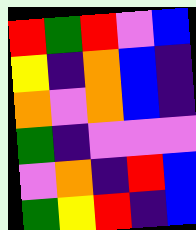[["red", "green", "red", "violet", "blue"], ["yellow", "indigo", "orange", "blue", "indigo"], ["orange", "violet", "orange", "blue", "indigo"], ["green", "indigo", "violet", "violet", "violet"], ["violet", "orange", "indigo", "red", "blue"], ["green", "yellow", "red", "indigo", "blue"]]